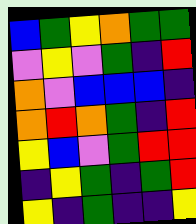[["blue", "green", "yellow", "orange", "green", "green"], ["violet", "yellow", "violet", "green", "indigo", "red"], ["orange", "violet", "blue", "blue", "blue", "indigo"], ["orange", "red", "orange", "green", "indigo", "red"], ["yellow", "blue", "violet", "green", "red", "red"], ["indigo", "yellow", "green", "indigo", "green", "red"], ["yellow", "indigo", "green", "indigo", "indigo", "yellow"]]